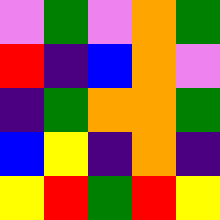[["violet", "green", "violet", "orange", "green"], ["red", "indigo", "blue", "orange", "violet"], ["indigo", "green", "orange", "orange", "green"], ["blue", "yellow", "indigo", "orange", "indigo"], ["yellow", "red", "green", "red", "yellow"]]